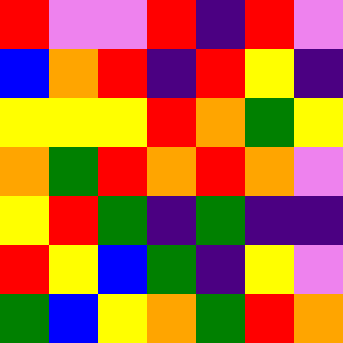[["red", "violet", "violet", "red", "indigo", "red", "violet"], ["blue", "orange", "red", "indigo", "red", "yellow", "indigo"], ["yellow", "yellow", "yellow", "red", "orange", "green", "yellow"], ["orange", "green", "red", "orange", "red", "orange", "violet"], ["yellow", "red", "green", "indigo", "green", "indigo", "indigo"], ["red", "yellow", "blue", "green", "indigo", "yellow", "violet"], ["green", "blue", "yellow", "orange", "green", "red", "orange"]]